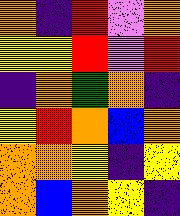[["orange", "indigo", "red", "violet", "orange"], ["yellow", "yellow", "red", "violet", "red"], ["indigo", "orange", "green", "orange", "indigo"], ["yellow", "red", "orange", "blue", "orange"], ["orange", "orange", "yellow", "indigo", "yellow"], ["orange", "blue", "orange", "yellow", "indigo"]]